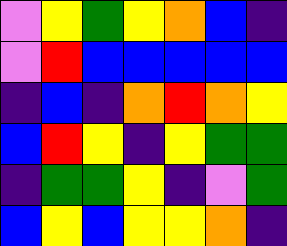[["violet", "yellow", "green", "yellow", "orange", "blue", "indigo"], ["violet", "red", "blue", "blue", "blue", "blue", "blue"], ["indigo", "blue", "indigo", "orange", "red", "orange", "yellow"], ["blue", "red", "yellow", "indigo", "yellow", "green", "green"], ["indigo", "green", "green", "yellow", "indigo", "violet", "green"], ["blue", "yellow", "blue", "yellow", "yellow", "orange", "indigo"]]